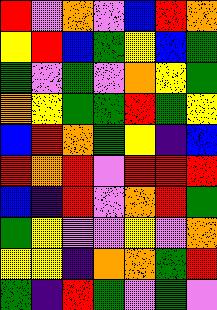[["red", "violet", "orange", "violet", "blue", "red", "orange"], ["yellow", "red", "blue", "green", "yellow", "blue", "green"], ["green", "violet", "green", "violet", "orange", "yellow", "green"], ["orange", "yellow", "green", "green", "red", "green", "yellow"], ["blue", "red", "orange", "green", "yellow", "indigo", "blue"], ["red", "orange", "red", "violet", "red", "red", "red"], ["blue", "indigo", "red", "violet", "orange", "red", "green"], ["green", "yellow", "violet", "violet", "yellow", "violet", "orange"], ["yellow", "yellow", "indigo", "orange", "orange", "green", "red"], ["green", "indigo", "red", "green", "violet", "green", "violet"]]